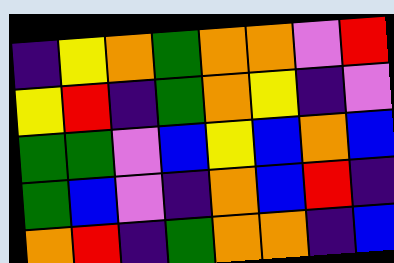[["indigo", "yellow", "orange", "green", "orange", "orange", "violet", "red"], ["yellow", "red", "indigo", "green", "orange", "yellow", "indigo", "violet"], ["green", "green", "violet", "blue", "yellow", "blue", "orange", "blue"], ["green", "blue", "violet", "indigo", "orange", "blue", "red", "indigo"], ["orange", "red", "indigo", "green", "orange", "orange", "indigo", "blue"]]